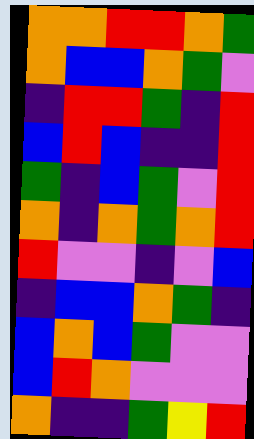[["orange", "orange", "red", "red", "orange", "green"], ["orange", "blue", "blue", "orange", "green", "violet"], ["indigo", "red", "red", "green", "indigo", "red"], ["blue", "red", "blue", "indigo", "indigo", "red"], ["green", "indigo", "blue", "green", "violet", "red"], ["orange", "indigo", "orange", "green", "orange", "red"], ["red", "violet", "violet", "indigo", "violet", "blue"], ["indigo", "blue", "blue", "orange", "green", "indigo"], ["blue", "orange", "blue", "green", "violet", "violet"], ["blue", "red", "orange", "violet", "violet", "violet"], ["orange", "indigo", "indigo", "green", "yellow", "red"]]